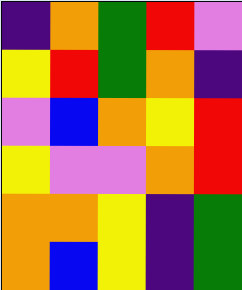[["indigo", "orange", "green", "red", "violet"], ["yellow", "red", "green", "orange", "indigo"], ["violet", "blue", "orange", "yellow", "red"], ["yellow", "violet", "violet", "orange", "red"], ["orange", "orange", "yellow", "indigo", "green"], ["orange", "blue", "yellow", "indigo", "green"]]